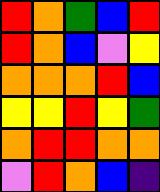[["red", "orange", "green", "blue", "red"], ["red", "orange", "blue", "violet", "yellow"], ["orange", "orange", "orange", "red", "blue"], ["yellow", "yellow", "red", "yellow", "green"], ["orange", "red", "red", "orange", "orange"], ["violet", "red", "orange", "blue", "indigo"]]